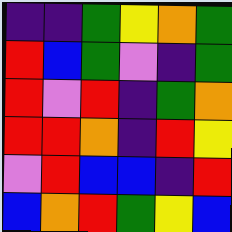[["indigo", "indigo", "green", "yellow", "orange", "green"], ["red", "blue", "green", "violet", "indigo", "green"], ["red", "violet", "red", "indigo", "green", "orange"], ["red", "red", "orange", "indigo", "red", "yellow"], ["violet", "red", "blue", "blue", "indigo", "red"], ["blue", "orange", "red", "green", "yellow", "blue"]]